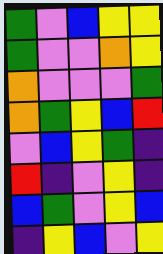[["green", "violet", "blue", "yellow", "yellow"], ["green", "violet", "violet", "orange", "yellow"], ["orange", "violet", "violet", "violet", "green"], ["orange", "green", "yellow", "blue", "red"], ["violet", "blue", "yellow", "green", "indigo"], ["red", "indigo", "violet", "yellow", "indigo"], ["blue", "green", "violet", "yellow", "blue"], ["indigo", "yellow", "blue", "violet", "yellow"]]